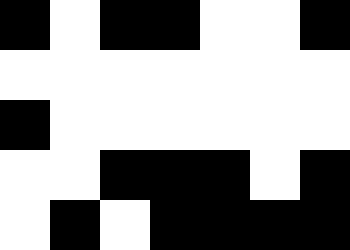[["black", "white", "black", "black", "white", "white", "black"], ["white", "white", "white", "white", "white", "white", "white"], ["black", "white", "white", "white", "white", "white", "white"], ["white", "white", "black", "black", "black", "white", "black"], ["white", "black", "white", "black", "black", "black", "black"]]